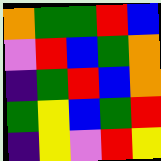[["orange", "green", "green", "red", "blue"], ["violet", "red", "blue", "green", "orange"], ["indigo", "green", "red", "blue", "orange"], ["green", "yellow", "blue", "green", "red"], ["indigo", "yellow", "violet", "red", "yellow"]]